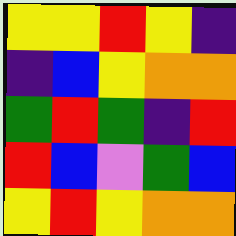[["yellow", "yellow", "red", "yellow", "indigo"], ["indigo", "blue", "yellow", "orange", "orange"], ["green", "red", "green", "indigo", "red"], ["red", "blue", "violet", "green", "blue"], ["yellow", "red", "yellow", "orange", "orange"]]